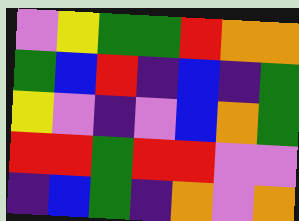[["violet", "yellow", "green", "green", "red", "orange", "orange"], ["green", "blue", "red", "indigo", "blue", "indigo", "green"], ["yellow", "violet", "indigo", "violet", "blue", "orange", "green"], ["red", "red", "green", "red", "red", "violet", "violet"], ["indigo", "blue", "green", "indigo", "orange", "violet", "orange"]]